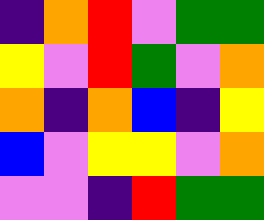[["indigo", "orange", "red", "violet", "green", "green"], ["yellow", "violet", "red", "green", "violet", "orange"], ["orange", "indigo", "orange", "blue", "indigo", "yellow"], ["blue", "violet", "yellow", "yellow", "violet", "orange"], ["violet", "violet", "indigo", "red", "green", "green"]]